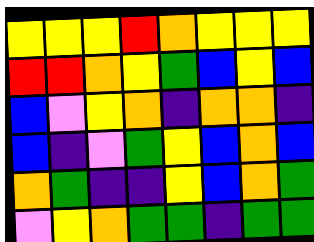[["yellow", "yellow", "yellow", "red", "orange", "yellow", "yellow", "yellow"], ["red", "red", "orange", "yellow", "green", "blue", "yellow", "blue"], ["blue", "violet", "yellow", "orange", "indigo", "orange", "orange", "indigo"], ["blue", "indigo", "violet", "green", "yellow", "blue", "orange", "blue"], ["orange", "green", "indigo", "indigo", "yellow", "blue", "orange", "green"], ["violet", "yellow", "orange", "green", "green", "indigo", "green", "green"]]